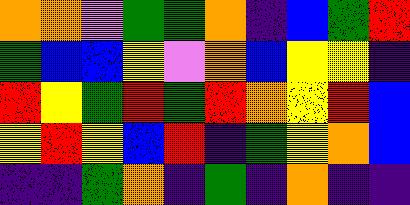[["orange", "orange", "violet", "green", "green", "orange", "indigo", "blue", "green", "red"], ["green", "blue", "blue", "yellow", "violet", "orange", "blue", "yellow", "yellow", "indigo"], ["red", "yellow", "green", "red", "green", "red", "orange", "yellow", "red", "blue"], ["yellow", "red", "yellow", "blue", "red", "indigo", "green", "yellow", "orange", "blue"], ["indigo", "indigo", "green", "orange", "indigo", "green", "indigo", "orange", "indigo", "indigo"]]